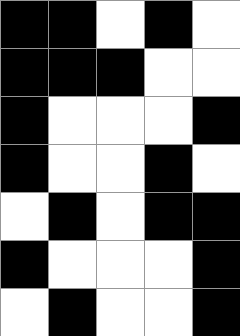[["black", "black", "white", "black", "white"], ["black", "black", "black", "white", "white"], ["black", "white", "white", "white", "black"], ["black", "white", "white", "black", "white"], ["white", "black", "white", "black", "black"], ["black", "white", "white", "white", "black"], ["white", "black", "white", "white", "black"]]